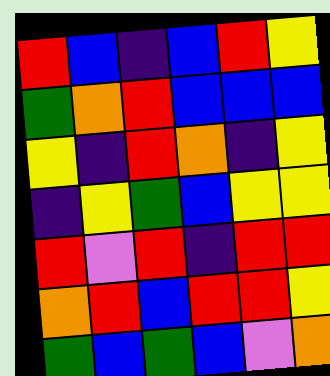[["red", "blue", "indigo", "blue", "red", "yellow"], ["green", "orange", "red", "blue", "blue", "blue"], ["yellow", "indigo", "red", "orange", "indigo", "yellow"], ["indigo", "yellow", "green", "blue", "yellow", "yellow"], ["red", "violet", "red", "indigo", "red", "red"], ["orange", "red", "blue", "red", "red", "yellow"], ["green", "blue", "green", "blue", "violet", "orange"]]